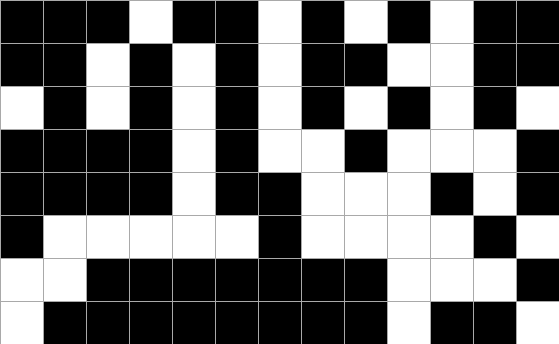[["black", "black", "black", "white", "black", "black", "white", "black", "white", "black", "white", "black", "black"], ["black", "black", "white", "black", "white", "black", "white", "black", "black", "white", "white", "black", "black"], ["white", "black", "white", "black", "white", "black", "white", "black", "white", "black", "white", "black", "white"], ["black", "black", "black", "black", "white", "black", "white", "white", "black", "white", "white", "white", "black"], ["black", "black", "black", "black", "white", "black", "black", "white", "white", "white", "black", "white", "black"], ["black", "white", "white", "white", "white", "white", "black", "white", "white", "white", "white", "black", "white"], ["white", "white", "black", "black", "black", "black", "black", "black", "black", "white", "white", "white", "black"], ["white", "black", "black", "black", "black", "black", "black", "black", "black", "white", "black", "black", "white"]]